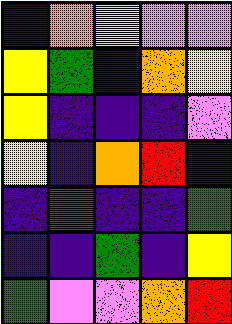[["blue", "orange", "yellow", "violet", "violet"], ["yellow", "green", "blue", "orange", "yellow"], ["yellow", "indigo", "indigo", "indigo", "violet"], ["yellow", "indigo", "orange", "red", "blue"], ["indigo", "red", "indigo", "indigo", "green"], ["indigo", "indigo", "green", "indigo", "yellow"], ["green", "violet", "violet", "orange", "red"]]